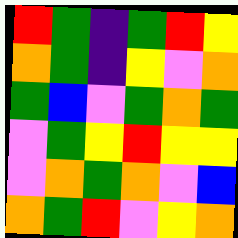[["red", "green", "indigo", "green", "red", "yellow"], ["orange", "green", "indigo", "yellow", "violet", "orange"], ["green", "blue", "violet", "green", "orange", "green"], ["violet", "green", "yellow", "red", "yellow", "yellow"], ["violet", "orange", "green", "orange", "violet", "blue"], ["orange", "green", "red", "violet", "yellow", "orange"]]